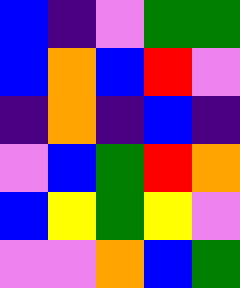[["blue", "indigo", "violet", "green", "green"], ["blue", "orange", "blue", "red", "violet"], ["indigo", "orange", "indigo", "blue", "indigo"], ["violet", "blue", "green", "red", "orange"], ["blue", "yellow", "green", "yellow", "violet"], ["violet", "violet", "orange", "blue", "green"]]